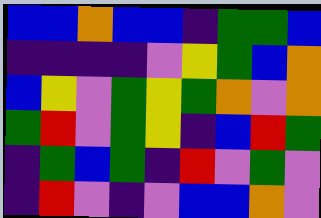[["blue", "blue", "orange", "blue", "blue", "indigo", "green", "green", "blue"], ["indigo", "indigo", "indigo", "indigo", "violet", "yellow", "green", "blue", "orange"], ["blue", "yellow", "violet", "green", "yellow", "green", "orange", "violet", "orange"], ["green", "red", "violet", "green", "yellow", "indigo", "blue", "red", "green"], ["indigo", "green", "blue", "green", "indigo", "red", "violet", "green", "violet"], ["indigo", "red", "violet", "indigo", "violet", "blue", "blue", "orange", "violet"]]